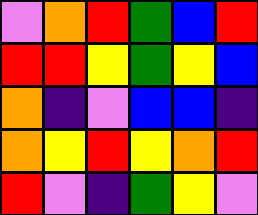[["violet", "orange", "red", "green", "blue", "red"], ["red", "red", "yellow", "green", "yellow", "blue"], ["orange", "indigo", "violet", "blue", "blue", "indigo"], ["orange", "yellow", "red", "yellow", "orange", "red"], ["red", "violet", "indigo", "green", "yellow", "violet"]]